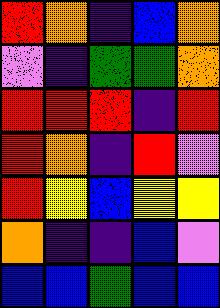[["red", "orange", "indigo", "blue", "orange"], ["violet", "indigo", "green", "green", "orange"], ["red", "red", "red", "indigo", "red"], ["red", "orange", "indigo", "red", "violet"], ["red", "yellow", "blue", "yellow", "yellow"], ["orange", "indigo", "indigo", "blue", "violet"], ["blue", "blue", "green", "blue", "blue"]]